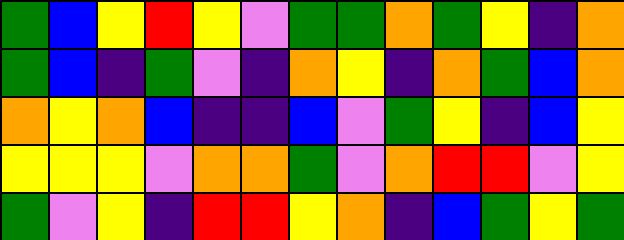[["green", "blue", "yellow", "red", "yellow", "violet", "green", "green", "orange", "green", "yellow", "indigo", "orange"], ["green", "blue", "indigo", "green", "violet", "indigo", "orange", "yellow", "indigo", "orange", "green", "blue", "orange"], ["orange", "yellow", "orange", "blue", "indigo", "indigo", "blue", "violet", "green", "yellow", "indigo", "blue", "yellow"], ["yellow", "yellow", "yellow", "violet", "orange", "orange", "green", "violet", "orange", "red", "red", "violet", "yellow"], ["green", "violet", "yellow", "indigo", "red", "red", "yellow", "orange", "indigo", "blue", "green", "yellow", "green"]]